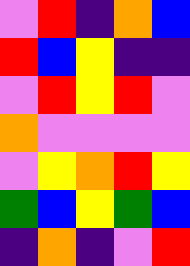[["violet", "red", "indigo", "orange", "blue"], ["red", "blue", "yellow", "indigo", "indigo"], ["violet", "red", "yellow", "red", "violet"], ["orange", "violet", "violet", "violet", "violet"], ["violet", "yellow", "orange", "red", "yellow"], ["green", "blue", "yellow", "green", "blue"], ["indigo", "orange", "indigo", "violet", "red"]]